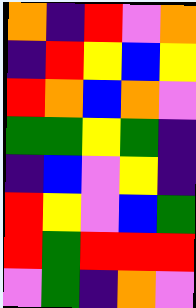[["orange", "indigo", "red", "violet", "orange"], ["indigo", "red", "yellow", "blue", "yellow"], ["red", "orange", "blue", "orange", "violet"], ["green", "green", "yellow", "green", "indigo"], ["indigo", "blue", "violet", "yellow", "indigo"], ["red", "yellow", "violet", "blue", "green"], ["red", "green", "red", "red", "red"], ["violet", "green", "indigo", "orange", "violet"]]